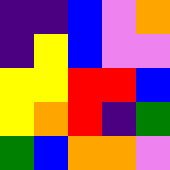[["indigo", "indigo", "blue", "violet", "orange"], ["indigo", "yellow", "blue", "violet", "violet"], ["yellow", "yellow", "red", "red", "blue"], ["yellow", "orange", "red", "indigo", "green"], ["green", "blue", "orange", "orange", "violet"]]